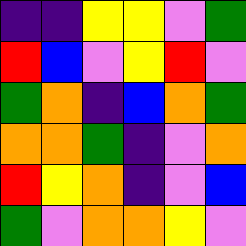[["indigo", "indigo", "yellow", "yellow", "violet", "green"], ["red", "blue", "violet", "yellow", "red", "violet"], ["green", "orange", "indigo", "blue", "orange", "green"], ["orange", "orange", "green", "indigo", "violet", "orange"], ["red", "yellow", "orange", "indigo", "violet", "blue"], ["green", "violet", "orange", "orange", "yellow", "violet"]]